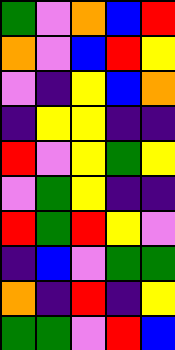[["green", "violet", "orange", "blue", "red"], ["orange", "violet", "blue", "red", "yellow"], ["violet", "indigo", "yellow", "blue", "orange"], ["indigo", "yellow", "yellow", "indigo", "indigo"], ["red", "violet", "yellow", "green", "yellow"], ["violet", "green", "yellow", "indigo", "indigo"], ["red", "green", "red", "yellow", "violet"], ["indigo", "blue", "violet", "green", "green"], ["orange", "indigo", "red", "indigo", "yellow"], ["green", "green", "violet", "red", "blue"]]